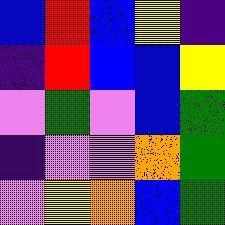[["blue", "red", "blue", "yellow", "indigo"], ["indigo", "red", "blue", "blue", "yellow"], ["violet", "green", "violet", "blue", "green"], ["indigo", "violet", "violet", "orange", "green"], ["violet", "yellow", "orange", "blue", "green"]]